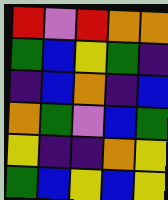[["red", "violet", "red", "orange", "orange"], ["green", "blue", "yellow", "green", "indigo"], ["indigo", "blue", "orange", "indigo", "blue"], ["orange", "green", "violet", "blue", "green"], ["yellow", "indigo", "indigo", "orange", "yellow"], ["green", "blue", "yellow", "blue", "yellow"]]